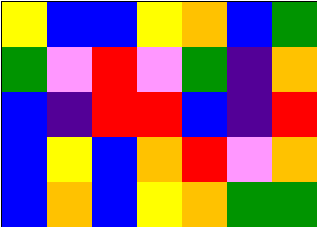[["yellow", "blue", "blue", "yellow", "orange", "blue", "green"], ["green", "violet", "red", "violet", "green", "indigo", "orange"], ["blue", "indigo", "red", "red", "blue", "indigo", "red"], ["blue", "yellow", "blue", "orange", "red", "violet", "orange"], ["blue", "orange", "blue", "yellow", "orange", "green", "green"]]